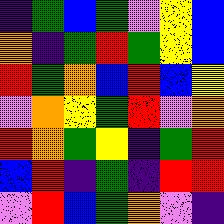[["indigo", "green", "blue", "green", "violet", "yellow", "blue"], ["orange", "indigo", "green", "red", "green", "yellow", "blue"], ["red", "green", "orange", "blue", "red", "blue", "yellow"], ["violet", "orange", "yellow", "green", "red", "violet", "orange"], ["red", "orange", "green", "yellow", "indigo", "green", "red"], ["blue", "red", "indigo", "green", "indigo", "red", "red"], ["violet", "red", "blue", "green", "orange", "violet", "indigo"]]